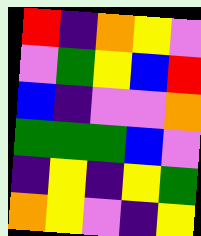[["red", "indigo", "orange", "yellow", "violet"], ["violet", "green", "yellow", "blue", "red"], ["blue", "indigo", "violet", "violet", "orange"], ["green", "green", "green", "blue", "violet"], ["indigo", "yellow", "indigo", "yellow", "green"], ["orange", "yellow", "violet", "indigo", "yellow"]]